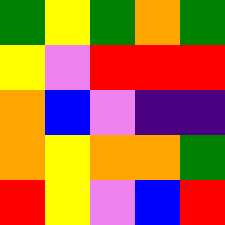[["green", "yellow", "green", "orange", "green"], ["yellow", "violet", "red", "red", "red"], ["orange", "blue", "violet", "indigo", "indigo"], ["orange", "yellow", "orange", "orange", "green"], ["red", "yellow", "violet", "blue", "red"]]